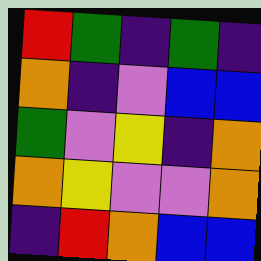[["red", "green", "indigo", "green", "indigo"], ["orange", "indigo", "violet", "blue", "blue"], ["green", "violet", "yellow", "indigo", "orange"], ["orange", "yellow", "violet", "violet", "orange"], ["indigo", "red", "orange", "blue", "blue"]]